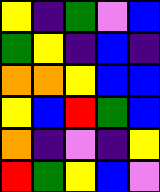[["yellow", "indigo", "green", "violet", "blue"], ["green", "yellow", "indigo", "blue", "indigo"], ["orange", "orange", "yellow", "blue", "blue"], ["yellow", "blue", "red", "green", "blue"], ["orange", "indigo", "violet", "indigo", "yellow"], ["red", "green", "yellow", "blue", "violet"]]